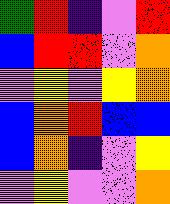[["green", "red", "indigo", "violet", "red"], ["blue", "red", "red", "violet", "orange"], ["violet", "yellow", "violet", "yellow", "orange"], ["blue", "orange", "red", "blue", "blue"], ["blue", "orange", "indigo", "violet", "yellow"], ["violet", "yellow", "violet", "violet", "orange"]]